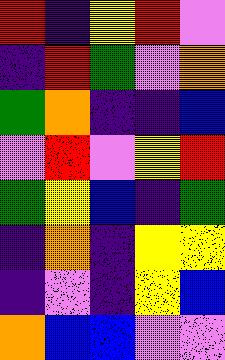[["red", "indigo", "yellow", "red", "violet"], ["indigo", "red", "green", "violet", "orange"], ["green", "orange", "indigo", "indigo", "blue"], ["violet", "red", "violet", "yellow", "red"], ["green", "yellow", "blue", "indigo", "green"], ["indigo", "orange", "indigo", "yellow", "yellow"], ["indigo", "violet", "indigo", "yellow", "blue"], ["orange", "blue", "blue", "violet", "violet"]]